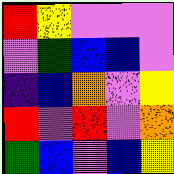[["red", "yellow", "violet", "violet", "violet"], ["violet", "green", "blue", "blue", "violet"], ["indigo", "blue", "orange", "violet", "yellow"], ["red", "violet", "red", "violet", "orange"], ["green", "blue", "violet", "blue", "yellow"]]